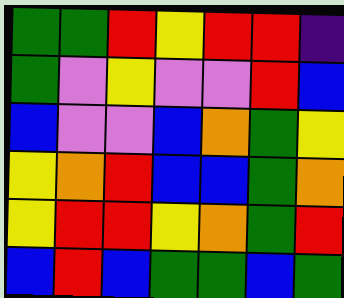[["green", "green", "red", "yellow", "red", "red", "indigo"], ["green", "violet", "yellow", "violet", "violet", "red", "blue"], ["blue", "violet", "violet", "blue", "orange", "green", "yellow"], ["yellow", "orange", "red", "blue", "blue", "green", "orange"], ["yellow", "red", "red", "yellow", "orange", "green", "red"], ["blue", "red", "blue", "green", "green", "blue", "green"]]